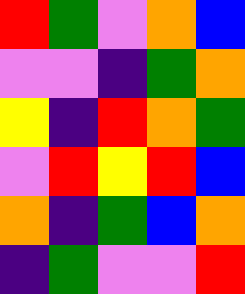[["red", "green", "violet", "orange", "blue"], ["violet", "violet", "indigo", "green", "orange"], ["yellow", "indigo", "red", "orange", "green"], ["violet", "red", "yellow", "red", "blue"], ["orange", "indigo", "green", "blue", "orange"], ["indigo", "green", "violet", "violet", "red"]]